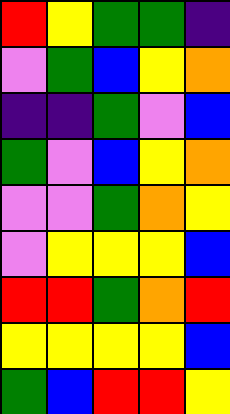[["red", "yellow", "green", "green", "indigo"], ["violet", "green", "blue", "yellow", "orange"], ["indigo", "indigo", "green", "violet", "blue"], ["green", "violet", "blue", "yellow", "orange"], ["violet", "violet", "green", "orange", "yellow"], ["violet", "yellow", "yellow", "yellow", "blue"], ["red", "red", "green", "orange", "red"], ["yellow", "yellow", "yellow", "yellow", "blue"], ["green", "blue", "red", "red", "yellow"]]